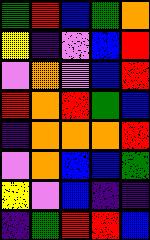[["green", "red", "blue", "green", "orange"], ["yellow", "indigo", "violet", "blue", "red"], ["violet", "orange", "violet", "blue", "red"], ["red", "orange", "red", "green", "blue"], ["indigo", "orange", "orange", "orange", "red"], ["violet", "orange", "blue", "blue", "green"], ["yellow", "violet", "blue", "indigo", "indigo"], ["indigo", "green", "red", "red", "blue"]]